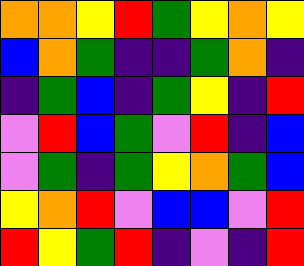[["orange", "orange", "yellow", "red", "green", "yellow", "orange", "yellow"], ["blue", "orange", "green", "indigo", "indigo", "green", "orange", "indigo"], ["indigo", "green", "blue", "indigo", "green", "yellow", "indigo", "red"], ["violet", "red", "blue", "green", "violet", "red", "indigo", "blue"], ["violet", "green", "indigo", "green", "yellow", "orange", "green", "blue"], ["yellow", "orange", "red", "violet", "blue", "blue", "violet", "red"], ["red", "yellow", "green", "red", "indigo", "violet", "indigo", "red"]]